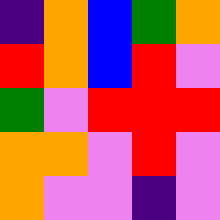[["indigo", "orange", "blue", "green", "orange"], ["red", "orange", "blue", "red", "violet"], ["green", "violet", "red", "red", "red"], ["orange", "orange", "violet", "red", "violet"], ["orange", "violet", "violet", "indigo", "violet"]]